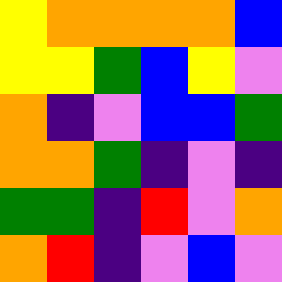[["yellow", "orange", "orange", "orange", "orange", "blue"], ["yellow", "yellow", "green", "blue", "yellow", "violet"], ["orange", "indigo", "violet", "blue", "blue", "green"], ["orange", "orange", "green", "indigo", "violet", "indigo"], ["green", "green", "indigo", "red", "violet", "orange"], ["orange", "red", "indigo", "violet", "blue", "violet"]]